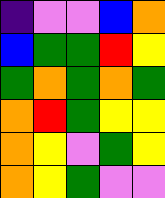[["indigo", "violet", "violet", "blue", "orange"], ["blue", "green", "green", "red", "yellow"], ["green", "orange", "green", "orange", "green"], ["orange", "red", "green", "yellow", "yellow"], ["orange", "yellow", "violet", "green", "yellow"], ["orange", "yellow", "green", "violet", "violet"]]